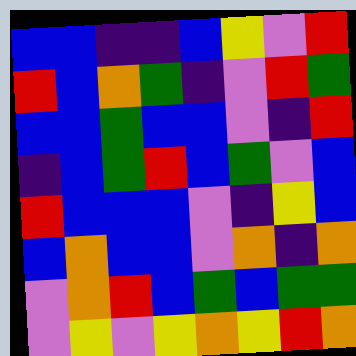[["blue", "blue", "indigo", "indigo", "blue", "yellow", "violet", "red"], ["red", "blue", "orange", "green", "indigo", "violet", "red", "green"], ["blue", "blue", "green", "blue", "blue", "violet", "indigo", "red"], ["indigo", "blue", "green", "red", "blue", "green", "violet", "blue"], ["red", "blue", "blue", "blue", "violet", "indigo", "yellow", "blue"], ["blue", "orange", "blue", "blue", "violet", "orange", "indigo", "orange"], ["violet", "orange", "red", "blue", "green", "blue", "green", "green"], ["violet", "yellow", "violet", "yellow", "orange", "yellow", "red", "orange"]]